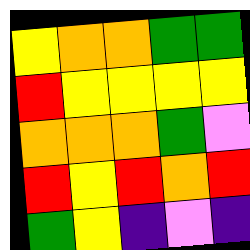[["yellow", "orange", "orange", "green", "green"], ["red", "yellow", "yellow", "yellow", "yellow"], ["orange", "orange", "orange", "green", "violet"], ["red", "yellow", "red", "orange", "red"], ["green", "yellow", "indigo", "violet", "indigo"]]